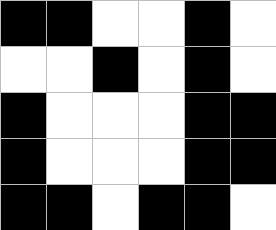[["black", "black", "white", "white", "black", "white"], ["white", "white", "black", "white", "black", "white"], ["black", "white", "white", "white", "black", "black"], ["black", "white", "white", "white", "black", "black"], ["black", "black", "white", "black", "black", "white"]]